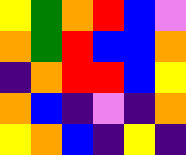[["yellow", "green", "orange", "red", "blue", "violet"], ["orange", "green", "red", "blue", "blue", "orange"], ["indigo", "orange", "red", "red", "blue", "yellow"], ["orange", "blue", "indigo", "violet", "indigo", "orange"], ["yellow", "orange", "blue", "indigo", "yellow", "indigo"]]